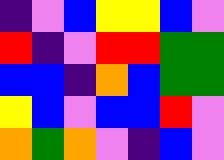[["indigo", "violet", "blue", "yellow", "yellow", "blue", "violet"], ["red", "indigo", "violet", "red", "red", "green", "green"], ["blue", "blue", "indigo", "orange", "blue", "green", "green"], ["yellow", "blue", "violet", "blue", "blue", "red", "violet"], ["orange", "green", "orange", "violet", "indigo", "blue", "violet"]]